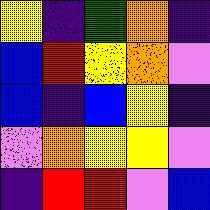[["yellow", "indigo", "green", "orange", "indigo"], ["blue", "red", "yellow", "orange", "violet"], ["blue", "indigo", "blue", "yellow", "indigo"], ["violet", "orange", "yellow", "yellow", "violet"], ["indigo", "red", "red", "violet", "blue"]]